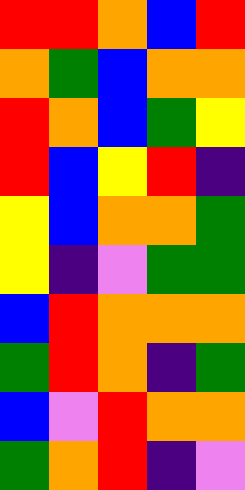[["red", "red", "orange", "blue", "red"], ["orange", "green", "blue", "orange", "orange"], ["red", "orange", "blue", "green", "yellow"], ["red", "blue", "yellow", "red", "indigo"], ["yellow", "blue", "orange", "orange", "green"], ["yellow", "indigo", "violet", "green", "green"], ["blue", "red", "orange", "orange", "orange"], ["green", "red", "orange", "indigo", "green"], ["blue", "violet", "red", "orange", "orange"], ["green", "orange", "red", "indigo", "violet"]]